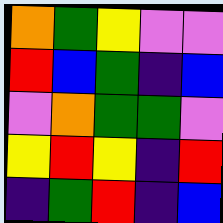[["orange", "green", "yellow", "violet", "violet"], ["red", "blue", "green", "indigo", "blue"], ["violet", "orange", "green", "green", "violet"], ["yellow", "red", "yellow", "indigo", "red"], ["indigo", "green", "red", "indigo", "blue"]]